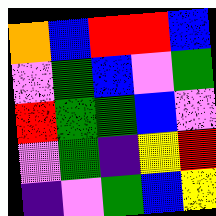[["orange", "blue", "red", "red", "blue"], ["violet", "green", "blue", "violet", "green"], ["red", "green", "green", "blue", "violet"], ["violet", "green", "indigo", "yellow", "red"], ["indigo", "violet", "green", "blue", "yellow"]]